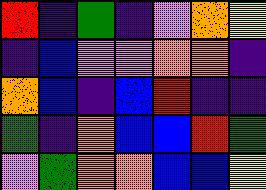[["red", "indigo", "green", "indigo", "violet", "orange", "yellow"], ["indigo", "blue", "violet", "violet", "orange", "orange", "indigo"], ["orange", "blue", "indigo", "blue", "red", "indigo", "indigo"], ["green", "indigo", "orange", "blue", "blue", "red", "green"], ["violet", "green", "orange", "orange", "blue", "blue", "yellow"]]